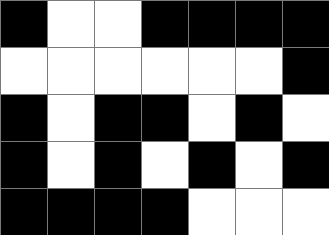[["black", "white", "white", "black", "black", "black", "black"], ["white", "white", "white", "white", "white", "white", "black"], ["black", "white", "black", "black", "white", "black", "white"], ["black", "white", "black", "white", "black", "white", "black"], ["black", "black", "black", "black", "white", "white", "white"]]